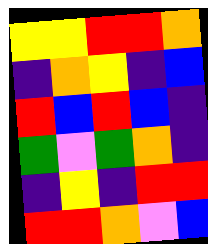[["yellow", "yellow", "red", "red", "orange"], ["indigo", "orange", "yellow", "indigo", "blue"], ["red", "blue", "red", "blue", "indigo"], ["green", "violet", "green", "orange", "indigo"], ["indigo", "yellow", "indigo", "red", "red"], ["red", "red", "orange", "violet", "blue"]]